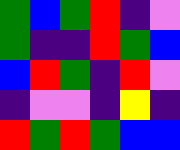[["green", "blue", "green", "red", "indigo", "violet"], ["green", "indigo", "indigo", "red", "green", "blue"], ["blue", "red", "green", "indigo", "red", "violet"], ["indigo", "violet", "violet", "indigo", "yellow", "indigo"], ["red", "green", "red", "green", "blue", "blue"]]